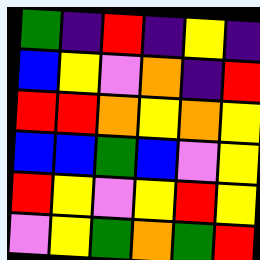[["green", "indigo", "red", "indigo", "yellow", "indigo"], ["blue", "yellow", "violet", "orange", "indigo", "red"], ["red", "red", "orange", "yellow", "orange", "yellow"], ["blue", "blue", "green", "blue", "violet", "yellow"], ["red", "yellow", "violet", "yellow", "red", "yellow"], ["violet", "yellow", "green", "orange", "green", "red"]]